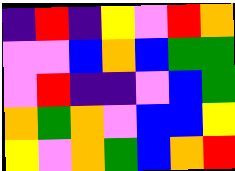[["indigo", "red", "indigo", "yellow", "violet", "red", "orange"], ["violet", "violet", "blue", "orange", "blue", "green", "green"], ["violet", "red", "indigo", "indigo", "violet", "blue", "green"], ["orange", "green", "orange", "violet", "blue", "blue", "yellow"], ["yellow", "violet", "orange", "green", "blue", "orange", "red"]]